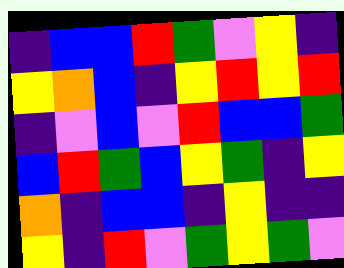[["indigo", "blue", "blue", "red", "green", "violet", "yellow", "indigo"], ["yellow", "orange", "blue", "indigo", "yellow", "red", "yellow", "red"], ["indigo", "violet", "blue", "violet", "red", "blue", "blue", "green"], ["blue", "red", "green", "blue", "yellow", "green", "indigo", "yellow"], ["orange", "indigo", "blue", "blue", "indigo", "yellow", "indigo", "indigo"], ["yellow", "indigo", "red", "violet", "green", "yellow", "green", "violet"]]